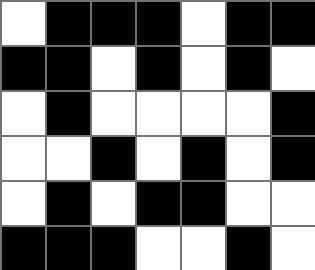[["white", "black", "black", "black", "white", "black", "black"], ["black", "black", "white", "black", "white", "black", "white"], ["white", "black", "white", "white", "white", "white", "black"], ["white", "white", "black", "white", "black", "white", "black"], ["white", "black", "white", "black", "black", "white", "white"], ["black", "black", "black", "white", "white", "black", "white"]]